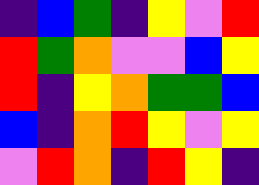[["indigo", "blue", "green", "indigo", "yellow", "violet", "red"], ["red", "green", "orange", "violet", "violet", "blue", "yellow"], ["red", "indigo", "yellow", "orange", "green", "green", "blue"], ["blue", "indigo", "orange", "red", "yellow", "violet", "yellow"], ["violet", "red", "orange", "indigo", "red", "yellow", "indigo"]]